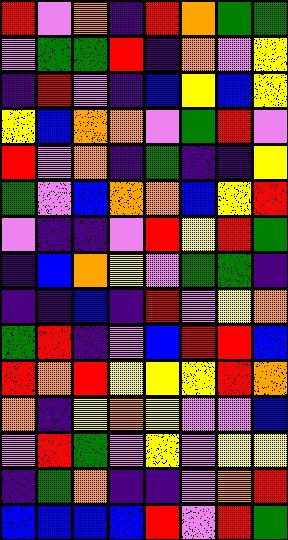[["red", "violet", "orange", "indigo", "red", "orange", "green", "green"], ["violet", "green", "green", "red", "indigo", "orange", "violet", "yellow"], ["indigo", "red", "violet", "indigo", "blue", "yellow", "blue", "yellow"], ["yellow", "blue", "orange", "orange", "violet", "green", "red", "violet"], ["red", "violet", "orange", "indigo", "green", "indigo", "indigo", "yellow"], ["green", "violet", "blue", "orange", "orange", "blue", "yellow", "red"], ["violet", "indigo", "indigo", "violet", "red", "yellow", "red", "green"], ["indigo", "blue", "orange", "yellow", "violet", "green", "green", "indigo"], ["indigo", "indigo", "blue", "indigo", "red", "violet", "yellow", "orange"], ["green", "red", "indigo", "violet", "blue", "red", "red", "blue"], ["red", "orange", "red", "yellow", "yellow", "yellow", "red", "orange"], ["orange", "indigo", "yellow", "orange", "yellow", "violet", "violet", "blue"], ["violet", "red", "green", "violet", "yellow", "violet", "yellow", "yellow"], ["indigo", "green", "orange", "indigo", "indigo", "violet", "orange", "red"], ["blue", "blue", "blue", "blue", "red", "violet", "red", "green"]]